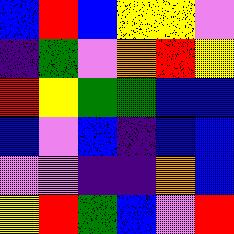[["blue", "red", "blue", "yellow", "yellow", "violet"], ["indigo", "green", "violet", "orange", "red", "yellow"], ["red", "yellow", "green", "green", "blue", "blue"], ["blue", "violet", "blue", "indigo", "blue", "blue"], ["violet", "violet", "indigo", "indigo", "orange", "blue"], ["yellow", "red", "green", "blue", "violet", "red"]]